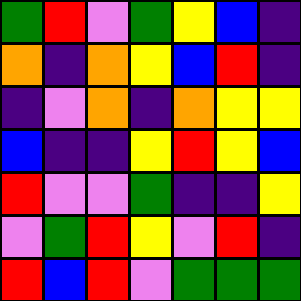[["green", "red", "violet", "green", "yellow", "blue", "indigo"], ["orange", "indigo", "orange", "yellow", "blue", "red", "indigo"], ["indigo", "violet", "orange", "indigo", "orange", "yellow", "yellow"], ["blue", "indigo", "indigo", "yellow", "red", "yellow", "blue"], ["red", "violet", "violet", "green", "indigo", "indigo", "yellow"], ["violet", "green", "red", "yellow", "violet", "red", "indigo"], ["red", "blue", "red", "violet", "green", "green", "green"]]